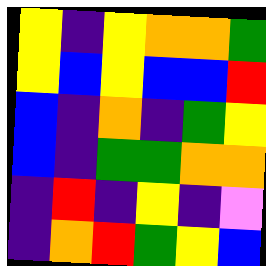[["yellow", "indigo", "yellow", "orange", "orange", "green"], ["yellow", "blue", "yellow", "blue", "blue", "red"], ["blue", "indigo", "orange", "indigo", "green", "yellow"], ["blue", "indigo", "green", "green", "orange", "orange"], ["indigo", "red", "indigo", "yellow", "indigo", "violet"], ["indigo", "orange", "red", "green", "yellow", "blue"]]